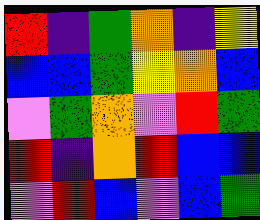[["red", "indigo", "green", "orange", "indigo", "yellow"], ["blue", "blue", "green", "yellow", "orange", "blue"], ["violet", "green", "orange", "violet", "red", "green"], ["red", "indigo", "orange", "red", "blue", "blue"], ["violet", "red", "blue", "violet", "blue", "green"]]